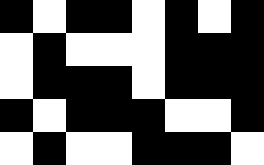[["black", "white", "black", "black", "white", "black", "white", "black"], ["white", "black", "white", "white", "white", "black", "black", "black"], ["white", "black", "black", "black", "white", "black", "black", "black"], ["black", "white", "black", "black", "black", "white", "white", "black"], ["white", "black", "white", "white", "black", "black", "black", "white"]]